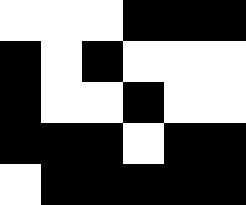[["white", "white", "white", "black", "black", "black"], ["black", "white", "black", "white", "white", "white"], ["black", "white", "white", "black", "white", "white"], ["black", "black", "black", "white", "black", "black"], ["white", "black", "black", "black", "black", "black"]]